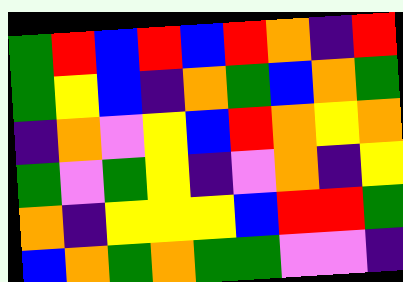[["green", "red", "blue", "red", "blue", "red", "orange", "indigo", "red"], ["green", "yellow", "blue", "indigo", "orange", "green", "blue", "orange", "green"], ["indigo", "orange", "violet", "yellow", "blue", "red", "orange", "yellow", "orange"], ["green", "violet", "green", "yellow", "indigo", "violet", "orange", "indigo", "yellow"], ["orange", "indigo", "yellow", "yellow", "yellow", "blue", "red", "red", "green"], ["blue", "orange", "green", "orange", "green", "green", "violet", "violet", "indigo"]]